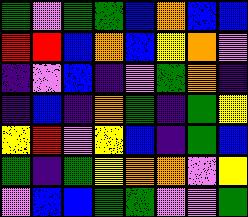[["green", "violet", "green", "green", "blue", "orange", "blue", "blue"], ["red", "red", "blue", "orange", "blue", "yellow", "orange", "violet"], ["indigo", "violet", "blue", "indigo", "violet", "green", "orange", "indigo"], ["indigo", "blue", "indigo", "orange", "green", "indigo", "green", "yellow"], ["yellow", "red", "violet", "yellow", "blue", "indigo", "green", "blue"], ["green", "indigo", "green", "yellow", "orange", "orange", "violet", "yellow"], ["violet", "blue", "blue", "green", "green", "violet", "violet", "green"]]